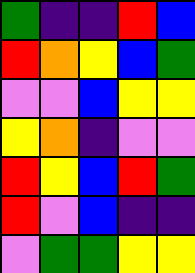[["green", "indigo", "indigo", "red", "blue"], ["red", "orange", "yellow", "blue", "green"], ["violet", "violet", "blue", "yellow", "yellow"], ["yellow", "orange", "indigo", "violet", "violet"], ["red", "yellow", "blue", "red", "green"], ["red", "violet", "blue", "indigo", "indigo"], ["violet", "green", "green", "yellow", "yellow"]]